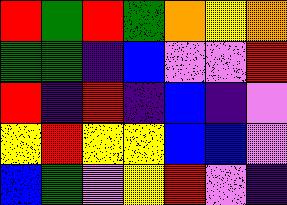[["red", "green", "red", "green", "orange", "yellow", "orange"], ["green", "green", "indigo", "blue", "violet", "violet", "red"], ["red", "indigo", "red", "indigo", "blue", "indigo", "violet"], ["yellow", "red", "yellow", "yellow", "blue", "blue", "violet"], ["blue", "green", "violet", "yellow", "red", "violet", "indigo"]]